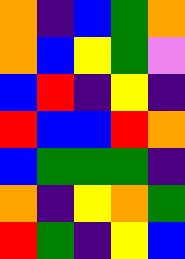[["orange", "indigo", "blue", "green", "orange"], ["orange", "blue", "yellow", "green", "violet"], ["blue", "red", "indigo", "yellow", "indigo"], ["red", "blue", "blue", "red", "orange"], ["blue", "green", "green", "green", "indigo"], ["orange", "indigo", "yellow", "orange", "green"], ["red", "green", "indigo", "yellow", "blue"]]